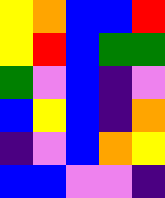[["yellow", "orange", "blue", "blue", "red"], ["yellow", "red", "blue", "green", "green"], ["green", "violet", "blue", "indigo", "violet"], ["blue", "yellow", "blue", "indigo", "orange"], ["indigo", "violet", "blue", "orange", "yellow"], ["blue", "blue", "violet", "violet", "indigo"]]